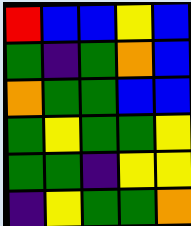[["red", "blue", "blue", "yellow", "blue"], ["green", "indigo", "green", "orange", "blue"], ["orange", "green", "green", "blue", "blue"], ["green", "yellow", "green", "green", "yellow"], ["green", "green", "indigo", "yellow", "yellow"], ["indigo", "yellow", "green", "green", "orange"]]